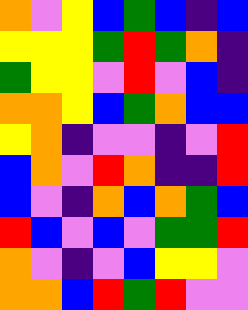[["orange", "violet", "yellow", "blue", "green", "blue", "indigo", "blue"], ["yellow", "yellow", "yellow", "green", "red", "green", "orange", "indigo"], ["green", "yellow", "yellow", "violet", "red", "violet", "blue", "indigo"], ["orange", "orange", "yellow", "blue", "green", "orange", "blue", "blue"], ["yellow", "orange", "indigo", "violet", "violet", "indigo", "violet", "red"], ["blue", "orange", "violet", "red", "orange", "indigo", "indigo", "red"], ["blue", "violet", "indigo", "orange", "blue", "orange", "green", "blue"], ["red", "blue", "violet", "blue", "violet", "green", "green", "red"], ["orange", "violet", "indigo", "violet", "blue", "yellow", "yellow", "violet"], ["orange", "orange", "blue", "red", "green", "red", "violet", "violet"]]